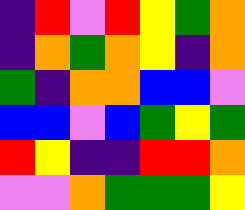[["indigo", "red", "violet", "red", "yellow", "green", "orange"], ["indigo", "orange", "green", "orange", "yellow", "indigo", "orange"], ["green", "indigo", "orange", "orange", "blue", "blue", "violet"], ["blue", "blue", "violet", "blue", "green", "yellow", "green"], ["red", "yellow", "indigo", "indigo", "red", "red", "orange"], ["violet", "violet", "orange", "green", "green", "green", "yellow"]]